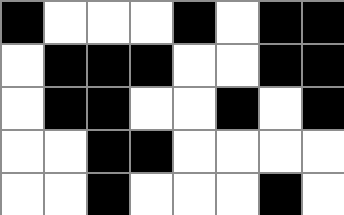[["black", "white", "white", "white", "black", "white", "black", "black"], ["white", "black", "black", "black", "white", "white", "black", "black"], ["white", "black", "black", "white", "white", "black", "white", "black"], ["white", "white", "black", "black", "white", "white", "white", "white"], ["white", "white", "black", "white", "white", "white", "black", "white"]]